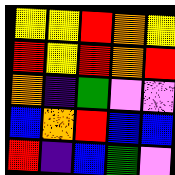[["yellow", "yellow", "red", "orange", "yellow"], ["red", "yellow", "red", "orange", "red"], ["orange", "indigo", "green", "violet", "violet"], ["blue", "orange", "red", "blue", "blue"], ["red", "indigo", "blue", "green", "violet"]]